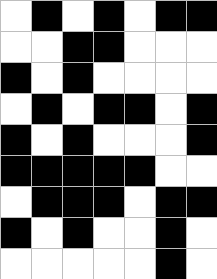[["white", "black", "white", "black", "white", "black", "black"], ["white", "white", "black", "black", "white", "white", "white"], ["black", "white", "black", "white", "white", "white", "white"], ["white", "black", "white", "black", "black", "white", "black"], ["black", "white", "black", "white", "white", "white", "black"], ["black", "black", "black", "black", "black", "white", "white"], ["white", "black", "black", "black", "white", "black", "black"], ["black", "white", "black", "white", "white", "black", "white"], ["white", "white", "white", "white", "white", "black", "white"]]